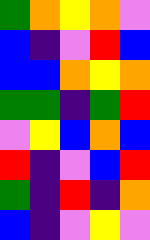[["green", "orange", "yellow", "orange", "violet"], ["blue", "indigo", "violet", "red", "blue"], ["blue", "blue", "orange", "yellow", "orange"], ["green", "green", "indigo", "green", "red"], ["violet", "yellow", "blue", "orange", "blue"], ["red", "indigo", "violet", "blue", "red"], ["green", "indigo", "red", "indigo", "orange"], ["blue", "indigo", "violet", "yellow", "violet"]]